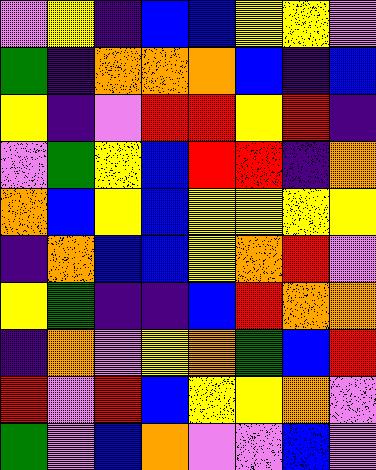[["violet", "yellow", "indigo", "blue", "blue", "yellow", "yellow", "violet"], ["green", "indigo", "orange", "orange", "orange", "blue", "indigo", "blue"], ["yellow", "indigo", "violet", "red", "red", "yellow", "red", "indigo"], ["violet", "green", "yellow", "blue", "red", "red", "indigo", "orange"], ["orange", "blue", "yellow", "blue", "yellow", "yellow", "yellow", "yellow"], ["indigo", "orange", "blue", "blue", "yellow", "orange", "red", "violet"], ["yellow", "green", "indigo", "indigo", "blue", "red", "orange", "orange"], ["indigo", "orange", "violet", "yellow", "orange", "green", "blue", "red"], ["red", "violet", "red", "blue", "yellow", "yellow", "orange", "violet"], ["green", "violet", "blue", "orange", "violet", "violet", "blue", "violet"]]